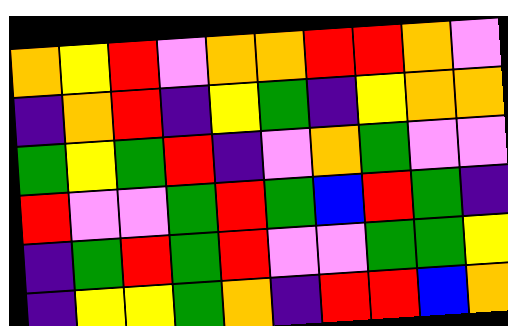[["orange", "yellow", "red", "violet", "orange", "orange", "red", "red", "orange", "violet"], ["indigo", "orange", "red", "indigo", "yellow", "green", "indigo", "yellow", "orange", "orange"], ["green", "yellow", "green", "red", "indigo", "violet", "orange", "green", "violet", "violet"], ["red", "violet", "violet", "green", "red", "green", "blue", "red", "green", "indigo"], ["indigo", "green", "red", "green", "red", "violet", "violet", "green", "green", "yellow"], ["indigo", "yellow", "yellow", "green", "orange", "indigo", "red", "red", "blue", "orange"]]